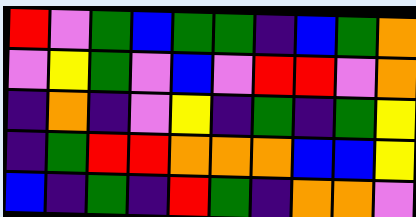[["red", "violet", "green", "blue", "green", "green", "indigo", "blue", "green", "orange"], ["violet", "yellow", "green", "violet", "blue", "violet", "red", "red", "violet", "orange"], ["indigo", "orange", "indigo", "violet", "yellow", "indigo", "green", "indigo", "green", "yellow"], ["indigo", "green", "red", "red", "orange", "orange", "orange", "blue", "blue", "yellow"], ["blue", "indigo", "green", "indigo", "red", "green", "indigo", "orange", "orange", "violet"]]